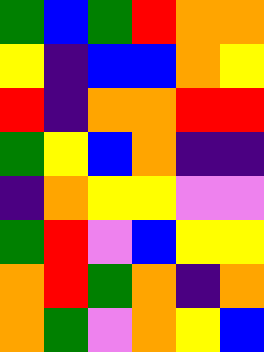[["green", "blue", "green", "red", "orange", "orange"], ["yellow", "indigo", "blue", "blue", "orange", "yellow"], ["red", "indigo", "orange", "orange", "red", "red"], ["green", "yellow", "blue", "orange", "indigo", "indigo"], ["indigo", "orange", "yellow", "yellow", "violet", "violet"], ["green", "red", "violet", "blue", "yellow", "yellow"], ["orange", "red", "green", "orange", "indigo", "orange"], ["orange", "green", "violet", "orange", "yellow", "blue"]]